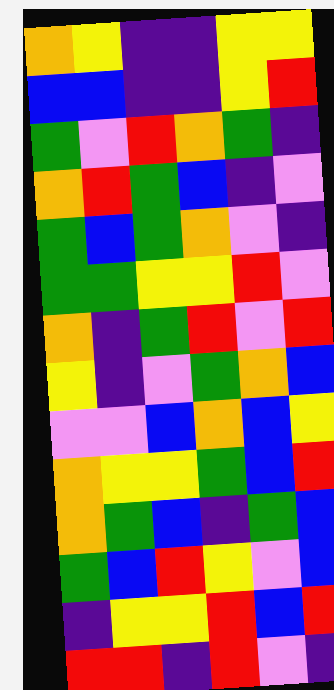[["orange", "yellow", "indigo", "indigo", "yellow", "yellow"], ["blue", "blue", "indigo", "indigo", "yellow", "red"], ["green", "violet", "red", "orange", "green", "indigo"], ["orange", "red", "green", "blue", "indigo", "violet"], ["green", "blue", "green", "orange", "violet", "indigo"], ["green", "green", "yellow", "yellow", "red", "violet"], ["orange", "indigo", "green", "red", "violet", "red"], ["yellow", "indigo", "violet", "green", "orange", "blue"], ["violet", "violet", "blue", "orange", "blue", "yellow"], ["orange", "yellow", "yellow", "green", "blue", "red"], ["orange", "green", "blue", "indigo", "green", "blue"], ["green", "blue", "red", "yellow", "violet", "blue"], ["indigo", "yellow", "yellow", "red", "blue", "red"], ["red", "red", "indigo", "red", "violet", "indigo"]]